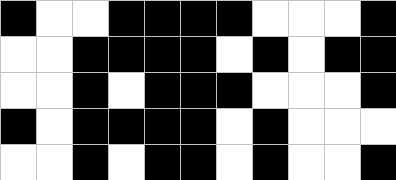[["black", "white", "white", "black", "black", "black", "black", "white", "white", "white", "black"], ["white", "white", "black", "black", "black", "black", "white", "black", "white", "black", "black"], ["white", "white", "black", "white", "black", "black", "black", "white", "white", "white", "black"], ["black", "white", "black", "black", "black", "black", "white", "black", "white", "white", "white"], ["white", "white", "black", "white", "black", "black", "white", "black", "white", "white", "black"]]